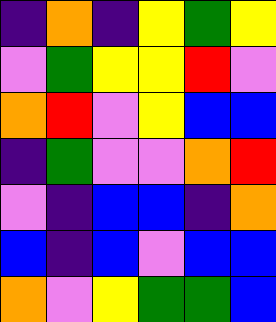[["indigo", "orange", "indigo", "yellow", "green", "yellow"], ["violet", "green", "yellow", "yellow", "red", "violet"], ["orange", "red", "violet", "yellow", "blue", "blue"], ["indigo", "green", "violet", "violet", "orange", "red"], ["violet", "indigo", "blue", "blue", "indigo", "orange"], ["blue", "indigo", "blue", "violet", "blue", "blue"], ["orange", "violet", "yellow", "green", "green", "blue"]]